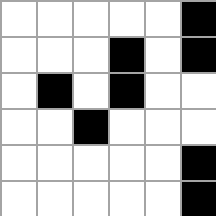[["white", "white", "white", "white", "white", "black"], ["white", "white", "white", "black", "white", "black"], ["white", "black", "white", "black", "white", "white"], ["white", "white", "black", "white", "white", "white"], ["white", "white", "white", "white", "white", "black"], ["white", "white", "white", "white", "white", "black"]]